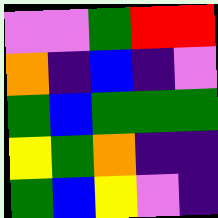[["violet", "violet", "green", "red", "red"], ["orange", "indigo", "blue", "indigo", "violet"], ["green", "blue", "green", "green", "green"], ["yellow", "green", "orange", "indigo", "indigo"], ["green", "blue", "yellow", "violet", "indigo"]]